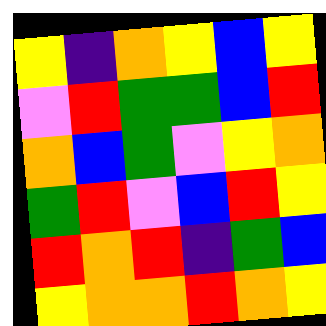[["yellow", "indigo", "orange", "yellow", "blue", "yellow"], ["violet", "red", "green", "green", "blue", "red"], ["orange", "blue", "green", "violet", "yellow", "orange"], ["green", "red", "violet", "blue", "red", "yellow"], ["red", "orange", "red", "indigo", "green", "blue"], ["yellow", "orange", "orange", "red", "orange", "yellow"]]